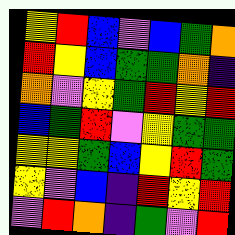[["yellow", "red", "blue", "violet", "blue", "green", "orange"], ["red", "yellow", "blue", "green", "green", "orange", "indigo"], ["orange", "violet", "yellow", "green", "red", "yellow", "red"], ["blue", "green", "red", "violet", "yellow", "green", "green"], ["yellow", "yellow", "green", "blue", "yellow", "red", "green"], ["yellow", "violet", "blue", "indigo", "red", "yellow", "red"], ["violet", "red", "orange", "indigo", "green", "violet", "red"]]